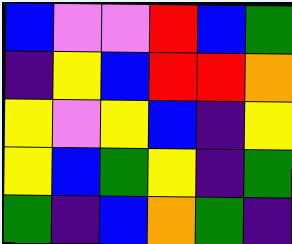[["blue", "violet", "violet", "red", "blue", "green"], ["indigo", "yellow", "blue", "red", "red", "orange"], ["yellow", "violet", "yellow", "blue", "indigo", "yellow"], ["yellow", "blue", "green", "yellow", "indigo", "green"], ["green", "indigo", "blue", "orange", "green", "indigo"]]